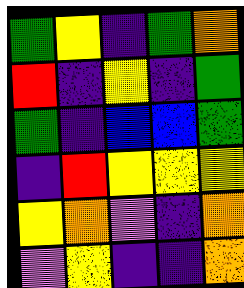[["green", "yellow", "indigo", "green", "orange"], ["red", "indigo", "yellow", "indigo", "green"], ["green", "indigo", "blue", "blue", "green"], ["indigo", "red", "yellow", "yellow", "yellow"], ["yellow", "orange", "violet", "indigo", "orange"], ["violet", "yellow", "indigo", "indigo", "orange"]]